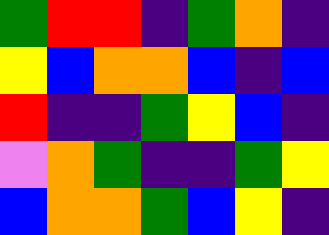[["green", "red", "red", "indigo", "green", "orange", "indigo"], ["yellow", "blue", "orange", "orange", "blue", "indigo", "blue"], ["red", "indigo", "indigo", "green", "yellow", "blue", "indigo"], ["violet", "orange", "green", "indigo", "indigo", "green", "yellow"], ["blue", "orange", "orange", "green", "blue", "yellow", "indigo"]]